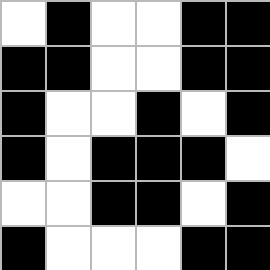[["white", "black", "white", "white", "black", "black"], ["black", "black", "white", "white", "black", "black"], ["black", "white", "white", "black", "white", "black"], ["black", "white", "black", "black", "black", "white"], ["white", "white", "black", "black", "white", "black"], ["black", "white", "white", "white", "black", "black"]]